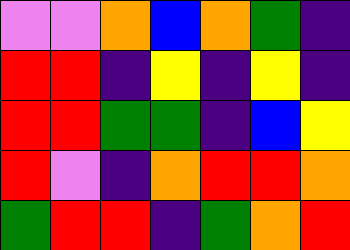[["violet", "violet", "orange", "blue", "orange", "green", "indigo"], ["red", "red", "indigo", "yellow", "indigo", "yellow", "indigo"], ["red", "red", "green", "green", "indigo", "blue", "yellow"], ["red", "violet", "indigo", "orange", "red", "red", "orange"], ["green", "red", "red", "indigo", "green", "orange", "red"]]